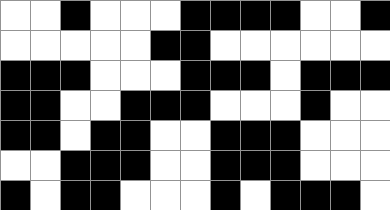[["white", "white", "black", "white", "white", "white", "black", "black", "black", "black", "white", "white", "black"], ["white", "white", "white", "white", "white", "black", "black", "white", "white", "white", "white", "white", "white"], ["black", "black", "black", "white", "white", "white", "black", "black", "black", "white", "black", "black", "black"], ["black", "black", "white", "white", "black", "black", "black", "white", "white", "white", "black", "white", "white"], ["black", "black", "white", "black", "black", "white", "white", "black", "black", "black", "white", "white", "white"], ["white", "white", "black", "black", "black", "white", "white", "black", "black", "black", "white", "white", "white"], ["black", "white", "black", "black", "white", "white", "white", "black", "white", "black", "black", "black", "white"]]